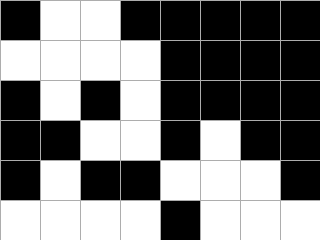[["black", "white", "white", "black", "black", "black", "black", "black"], ["white", "white", "white", "white", "black", "black", "black", "black"], ["black", "white", "black", "white", "black", "black", "black", "black"], ["black", "black", "white", "white", "black", "white", "black", "black"], ["black", "white", "black", "black", "white", "white", "white", "black"], ["white", "white", "white", "white", "black", "white", "white", "white"]]